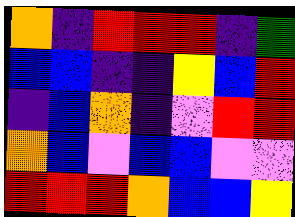[["orange", "indigo", "red", "red", "red", "indigo", "green"], ["blue", "blue", "indigo", "indigo", "yellow", "blue", "red"], ["indigo", "blue", "orange", "indigo", "violet", "red", "red"], ["orange", "blue", "violet", "blue", "blue", "violet", "violet"], ["red", "red", "red", "orange", "blue", "blue", "yellow"]]